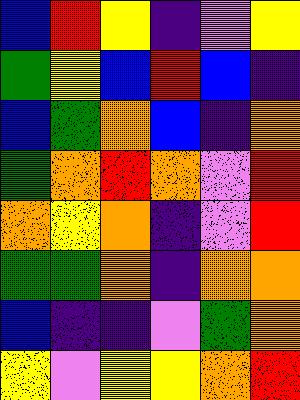[["blue", "red", "yellow", "indigo", "violet", "yellow"], ["green", "yellow", "blue", "red", "blue", "indigo"], ["blue", "green", "orange", "blue", "indigo", "orange"], ["green", "orange", "red", "orange", "violet", "red"], ["orange", "yellow", "orange", "indigo", "violet", "red"], ["green", "green", "orange", "indigo", "orange", "orange"], ["blue", "indigo", "indigo", "violet", "green", "orange"], ["yellow", "violet", "yellow", "yellow", "orange", "red"]]